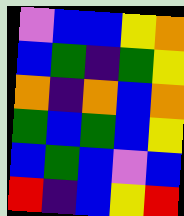[["violet", "blue", "blue", "yellow", "orange"], ["blue", "green", "indigo", "green", "yellow"], ["orange", "indigo", "orange", "blue", "orange"], ["green", "blue", "green", "blue", "yellow"], ["blue", "green", "blue", "violet", "blue"], ["red", "indigo", "blue", "yellow", "red"]]